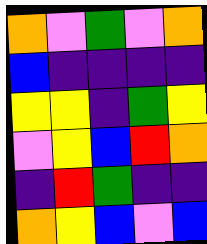[["orange", "violet", "green", "violet", "orange"], ["blue", "indigo", "indigo", "indigo", "indigo"], ["yellow", "yellow", "indigo", "green", "yellow"], ["violet", "yellow", "blue", "red", "orange"], ["indigo", "red", "green", "indigo", "indigo"], ["orange", "yellow", "blue", "violet", "blue"]]